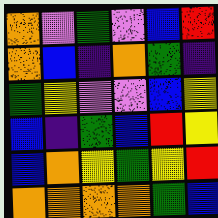[["orange", "violet", "green", "violet", "blue", "red"], ["orange", "blue", "indigo", "orange", "green", "indigo"], ["green", "yellow", "violet", "violet", "blue", "yellow"], ["blue", "indigo", "green", "blue", "red", "yellow"], ["blue", "orange", "yellow", "green", "yellow", "red"], ["orange", "orange", "orange", "orange", "green", "blue"]]